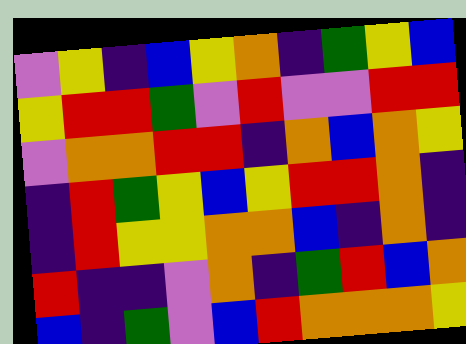[["violet", "yellow", "indigo", "blue", "yellow", "orange", "indigo", "green", "yellow", "blue"], ["yellow", "red", "red", "green", "violet", "red", "violet", "violet", "red", "red"], ["violet", "orange", "orange", "red", "red", "indigo", "orange", "blue", "orange", "yellow"], ["indigo", "red", "green", "yellow", "blue", "yellow", "red", "red", "orange", "indigo"], ["indigo", "red", "yellow", "yellow", "orange", "orange", "blue", "indigo", "orange", "indigo"], ["red", "indigo", "indigo", "violet", "orange", "indigo", "green", "red", "blue", "orange"], ["blue", "indigo", "green", "violet", "blue", "red", "orange", "orange", "orange", "yellow"]]